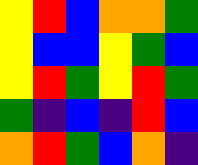[["yellow", "red", "blue", "orange", "orange", "green"], ["yellow", "blue", "blue", "yellow", "green", "blue"], ["yellow", "red", "green", "yellow", "red", "green"], ["green", "indigo", "blue", "indigo", "red", "blue"], ["orange", "red", "green", "blue", "orange", "indigo"]]